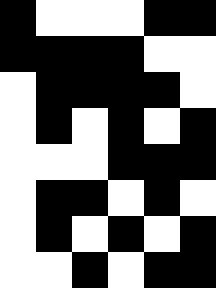[["black", "white", "white", "white", "black", "black"], ["black", "black", "black", "black", "white", "white"], ["white", "black", "black", "black", "black", "white"], ["white", "black", "white", "black", "white", "black"], ["white", "white", "white", "black", "black", "black"], ["white", "black", "black", "white", "black", "white"], ["white", "black", "white", "black", "white", "black"], ["white", "white", "black", "white", "black", "black"]]